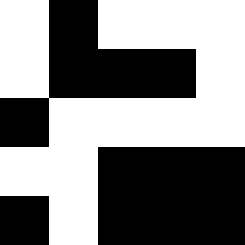[["white", "black", "white", "white", "white"], ["white", "black", "black", "black", "white"], ["black", "white", "white", "white", "white"], ["white", "white", "black", "black", "black"], ["black", "white", "black", "black", "black"]]